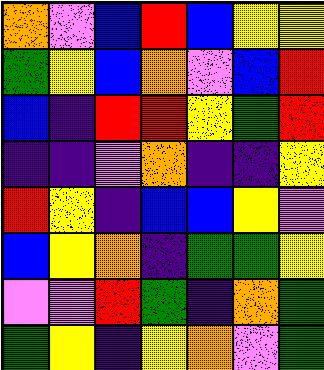[["orange", "violet", "blue", "red", "blue", "yellow", "yellow"], ["green", "yellow", "blue", "orange", "violet", "blue", "red"], ["blue", "indigo", "red", "red", "yellow", "green", "red"], ["indigo", "indigo", "violet", "orange", "indigo", "indigo", "yellow"], ["red", "yellow", "indigo", "blue", "blue", "yellow", "violet"], ["blue", "yellow", "orange", "indigo", "green", "green", "yellow"], ["violet", "violet", "red", "green", "indigo", "orange", "green"], ["green", "yellow", "indigo", "yellow", "orange", "violet", "green"]]